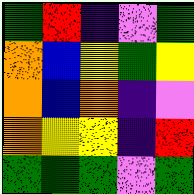[["green", "red", "indigo", "violet", "green"], ["orange", "blue", "yellow", "green", "yellow"], ["orange", "blue", "orange", "indigo", "violet"], ["orange", "yellow", "yellow", "indigo", "red"], ["green", "green", "green", "violet", "green"]]